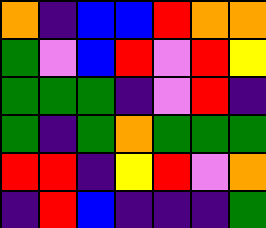[["orange", "indigo", "blue", "blue", "red", "orange", "orange"], ["green", "violet", "blue", "red", "violet", "red", "yellow"], ["green", "green", "green", "indigo", "violet", "red", "indigo"], ["green", "indigo", "green", "orange", "green", "green", "green"], ["red", "red", "indigo", "yellow", "red", "violet", "orange"], ["indigo", "red", "blue", "indigo", "indigo", "indigo", "green"]]